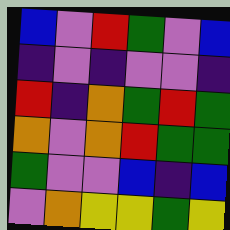[["blue", "violet", "red", "green", "violet", "blue"], ["indigo", "violet", "indigo", "violet", "violet", "indigo"], ["red", "indigo", "orange", "green", "red", "green"], ["orange", "violet", "orange", "red", "green", "green"], ["green", "violet", "violet", "blue", "indigo", "blue"], ["violet", "orange", "yellow", "yellow", "green", "yellow"]]